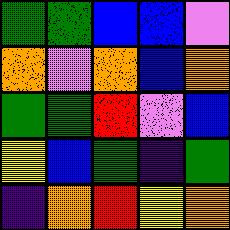[["green", "green", "blue", "blue", "violet"], ["orange", "violet", "orange", "blue", "orange"], ["green", "green", "red", "violet", "blue"], ["yellow", "blue", "green", "indigo", "green"], ["indigo", "orange", "red", "yellow", "orange"]]